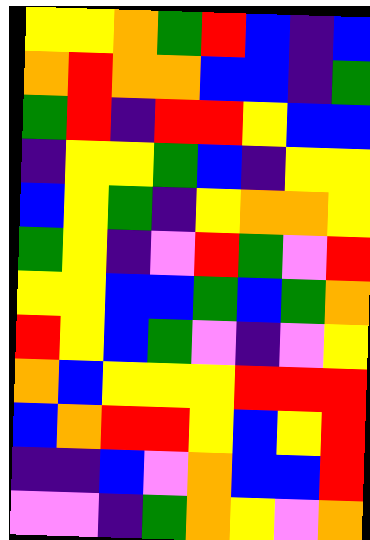[["yellow", "yellow", "orange", "green", "red", "blue", "indigo", "blue"], ["orange", "red", "orange", "orange", "blue", "blue", "indigo", "green"], ["green", "red", "indigo", "red", "red", "yellow", "blue", "blue"], ["indigo", "yellow", "yellow", "green", "blue", "indigo", "yellow", "yellow"], ["blue", "yellow", "green", "indigo", "yellow", "orange", "orange", "yellow"], ["green", "yellow", "indigo", "violet", "red", "green", "violet", "red"], ["yellow", "yellow", "blue", "blue", "green", "blue", "green", "orange"], ["red", "yellow", "blue", "green", "violet", "indigo", "violet", "yellow"], ["orange", "blue", "yellow", "yellow", "yellow", "red", "red", "red"], ["blue", "orange", "red", "red", "yellow", "blue", "yellow", "red"], ["indigo", "indigo", "blue", "violet", "orange", "blue", "blue", "red"], ["violet", "violet", "indigo", "green", "orange", "yellow", "violet", "orange"]]